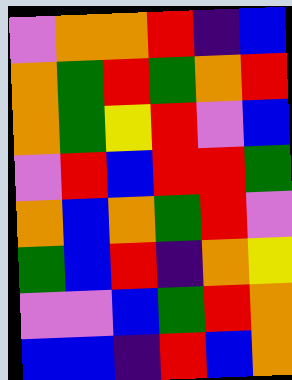[["violet", "orange", "orange", "red", "indigo", "blue"], ["orange", "green", "red", "green", "orange", "red"], ["orange", "green", "yellow", "red", "violet", "blue"], ["violet", "red", "blue", "red", "red", "green"], ["orange", "blue", "orange", "green", "red", "violet"], ["green", "blue", "red", "indigo", "orange", "yellow"], ["violet", "violet", "blue", "green", "red", "orange"], ["blue", "blue", "indigo", "red", "blue", "orange"]]